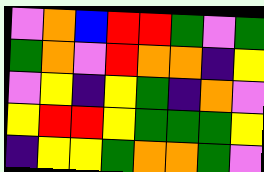[["violet", "orange", "blue", "red", "red", "green", "violet", "green"], ["green", "orange", "violet", "red", "orange", "orange", "indigo", "yellow"], ["violet", "yellow", "indigo", "yellow", "green", "indigo", "orange", "violet"], ["yellow", "red", "red", "yellow", "green", "green", "green", "yellow"], ["indigo", "yellow", "yellow", "green", "orange", "orange", "green", "violet"]]